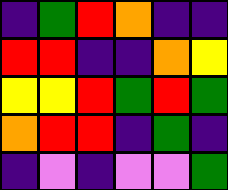[["indigo", "green", "red", "orange", "indigo", "indigo"], ["red", "red", "indigo", "indigo", "orange", "yellow"], ["yellow", "yellow", "red", "green", "red", "green"], ["orange", "red", "red", "indigo", "green", "indigo"], ["indigo", "violet", "indigo", "violet", "violet", "green"]]